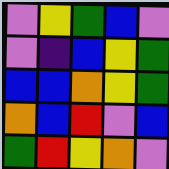[["violet", "yellow", "green", "blue", "violet"], ["violet", "indigo", "blue", "yellow", "green"], ["blue", "blue", "orange", "yellow", "green"], ["orange", "blue", "red", "violet", "blue"], ["green", "red", "yellow", "orange", "violet"]]